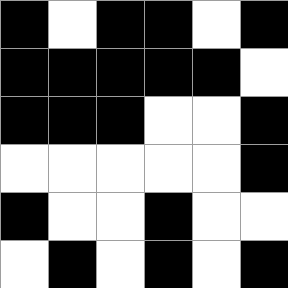[["black", "white", "black", "black", "white", "black"], ["black", "black", "black", "black", "black", "white"], ["black", "black", "black", "white", "white", "black"], ["white", "white", "white", "white", "white", "black"], ["black", "white", "white", "black", "white", "white"], ["white", "black", "white", "black", "white", "black"]]